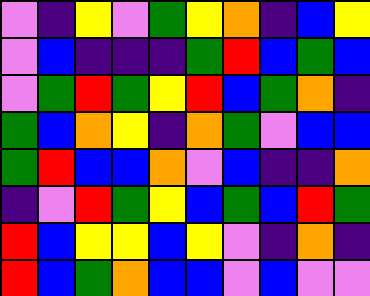[["violet", "indigo", "yellow", "violet", "green", "yellow", "orange", "indigo", "blue", "yellow"], ["violet", "blue", "indigo", "indigo", "indigo", "green", "red", "blue", "green", "blue"], ["violet", "green", "red", "green", "yellow", "red", "blue", "green", "orange", "indigo"], ["green", "blue", "orange", "yellow", "indigo", "orange", "green", "violet", "blue", "blue"], ["green", "red", "blue", "blue", "orange", "violet", "blue", "indigo", "indigo", "orange"], ["indigo", "violet", "red", "green", "yellow", "blue", "green", "blue", "red", "green"], ["red", "blue", "yellow", "yellow", "blue", "yellow", "violet", "indigo", "orange", "indigo"], ["red", "blue", "green", "orange", "blue", "blue", "violet", "blue", "violet", "violet"]]